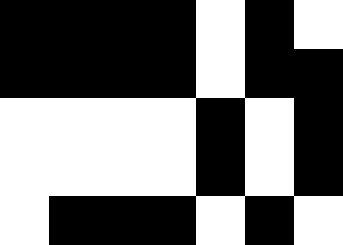[["black", "black", "black", "black", "white", "black", "white"], ["black", "black", "black", "black", "white", "black", "black"], ["white", "white", "white", "white", "black", "white", "black"], ["white", "white", "white", "white", "black", "white", "black"], ["white", "black", "black", "black", "white", "black", "white"]]